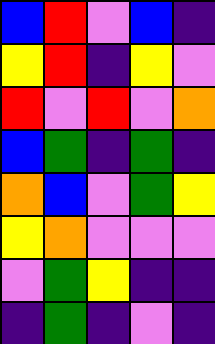[["blue", "red", "violet", "blue", "indigo"], ["yellow", "red", "indigo", "yellow", "violet"], ["red", "violet", "red", "violet", "orange"], ["blue", "green", "indigo", "green", "indigo"], ["orange", "blue", "violet", "green", "yellow"], ["yellow", "orange", "violet", "violet", "violet"], ["violet", "green", "yellow", "indigo", "indigo"], ["indigo", "green", "indigo", "violet", "indigo"]]